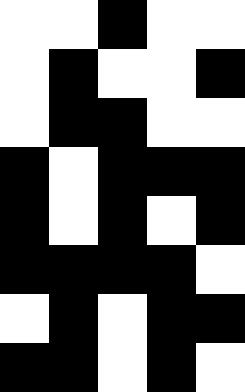[["white", "white", "black", "white", "white"], ["white", "black", "white", "white", "black"], ["white", "black", "black", "white", "white"], ["black", "white", "black", "black", "black"], ["black", "white", "black", "white", "black"], ["black", "black", "black", "black", "white"], ["white", "black", "white", "black", "black"], ["black", "black", "white", "black", "white"]]